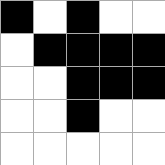[["black", "white", "black", "white", "white"], ["white", "black", "black", "black", "black"], ["white", "white", "black", "black", "black"], ["white", "white", "black", "white", "white"], ["white", "white", "white", "white", "white"]]